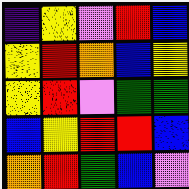[["indigo", "yellow", "violet", "red", "blue"], ["yellow", "red", "orange", "blue", "yellow"], ["yellow", "red", "violet", "green", "green"], ["blue", "yellow", "red", "red", "blue"], ["orange", "red", "green", "blue", "violet"]]